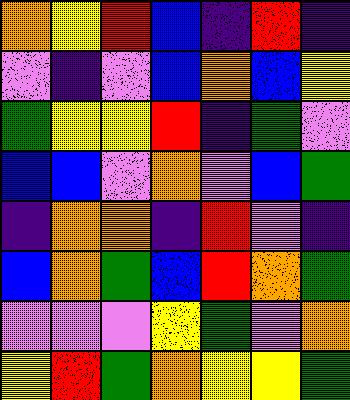[["orange", "yellow", "red", "blue", "indigo", "red", "indigo"], ["violet", "indigo", "violet", "blue", "orange", "blue", "yellow"], ["green", "yellow", "yellow", "red", "indigo", "green", "violet"], ["blue", "blue", "violet", "orange", "violet", "blue", "green"], ["indigo", "orange", "orange", "indigo", "red", "violet", "indigo"], ["blue", "orange", "green", "blue", "red", "orange", "green"], ["violet", "violet", "violet", "yellow", "green", "violet", "orange"], ["yellow", "red", "green", "orange", "yellow", "yellow", "green"]]